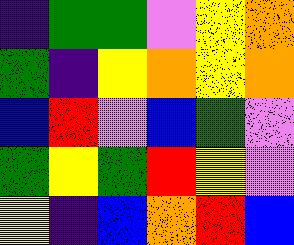[["indigo", "green", "green", "violet", "yellow", "orange"], ["green", "indigo", "yellow", "orange", "yellow", "orange"], ["blue", "red", "violet", "blue", "green", "violet"], ["green", "yellow", "green", "red", "yellow", "violet"], ["yellow", "indigo", "blue", "orange", "red", "blue"]]